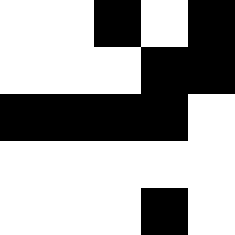[["white", "white", "black", "white", "black"], ["white", "white", "white", "black", "black"], ["black", "black", "black", "black", "white"], ["white", "white", "white", "white", "white"], ["white", "white", "white", "black", "white"]]